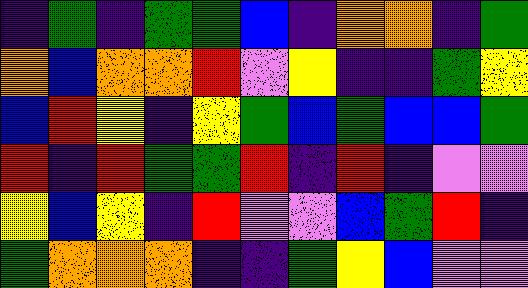[["indigo", "green", "indigo", "green", "green", "blue", "indigo", "orange", "orange", "indigo", "green"], ["orange", "blue", "orange", "orange", "red", "violet", "yellow", "indigo", "indigo", "green", "yellow"], ["blue", "red", "yellow", "indigo", "yellow", "green", "blue", "green", "blue", "blue", "green"], ["red", "indigo", "red", "green", "green", "red", "indigo", "red", "indigo", "violet", "violet"], ["yellow", "blue", "yellow", "indigo", "red", "violet", "violet", "blue", "green", "red", "indigo"], ["green", "orange", "orange", "orange", "indigo", "indigo", "green", "yellow", "blue", "violet", "violet"]]